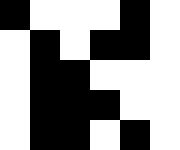[["black", "white", "white", "white", "black", "white"], ["white", "black", "white", "black", "black", "white"], ["white", "black", "black", "white", "white", "white"], ["white", "black", "black", "black", "white", "white"], ["white", "black", "black", "white", "black", "white"]]